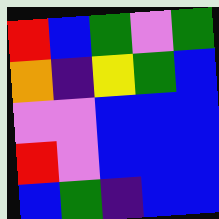[["red", "blue", "green", "violet", "green"], ["orange", "indigo", "yellow", "green", "blue"], ["violet", "violet", "blue", "blue", "blue"], ["red", "violet", "blue", "blue", "blue"], ["blue", "green", "indigo", "blue", "blue"]]